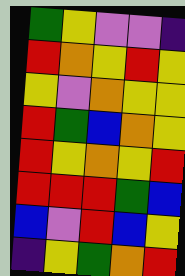[["green", "yellow", "violet", "violet", "indigo"], ["red", "orange", "yellow", "red", "yellow"], ["yellow", "violet", "orange", "yellow", "yellow"], ["red", "green", "blue", "orange", "yellow"], ["red", "yellow", "orange", "yellow", "red"], ["red", "red", "red", "green", "blue"], ["blue", "violet", "red", "blue", "yellow"], ["indigo", "yellow", "green", "orange", "red"]]